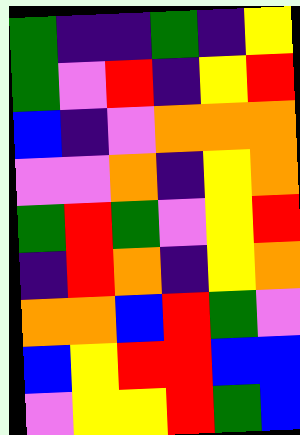[["green", "indigo", "indigo", "green", "indigo", "yellow"], ["green", "violet", "red", "indigo", "yellow", "red"], ["blue", "indigo", "violet", "orange", "orange", "orange"], ["violet", "violet", "orange", "indigo", "yellow", "orange"], ["green", "red", "green", "violet", "yellow", "red"], ["indigo", "red", "orange", "indigo", "yellow", "orange"], ["orange", "orange", "blue", "red", "green", "violet"], ["blue", "yellow", "red", "red", "blue", "blue"], ["violet", "yellow", "yellow", "red", "green", "blue"]]